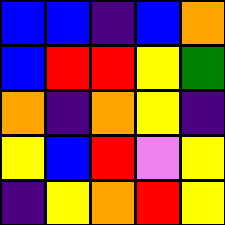[["blue", "blue", "indigo", "blue", "orange"], ["blue", "red", "red", "yellow", "green"], ["orange", "indigo", "orange", "yellow", "indigo"], ["yellow", "blue", "red", "violet", "yellow"], ["indigo", "yellow", "orange", "red", "yellow"]]